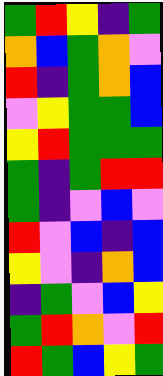[["green", "red", "yellow", "indigo", "green"], ["orange", "blue", "green", "orange", "violet"], ["red", "indigo", "green", "orange", "blue"], ["violet", "yellow", "green", "green", "blue"], ["yellow", "red", "green", "green", "green"], ["green", "indigo", "green", "red", "red"], ["green", "indigo", "violet", "blue", "violet"], ["red", "violet", "blue", "indigo", "blue"], ["yellow", "violet", "indigo", "orange", "blue"], ["indigo", "green", "violet", "blue", "yellow"], ["green", "red", "orange", "violet", "red"], ["red", "green", "blue", "yellow", "green"]]